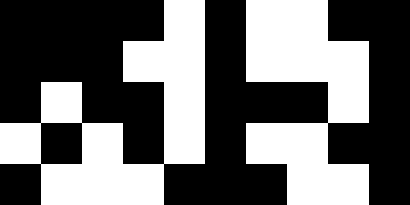[["black", "black", "black", "black", "white", "black", "white", "white", "black", "black"], ["black", "black", "black", "white", "white", "black", "white", "white", "white", "black"], ["black", "white", "black", "black", "white", "black", "black", "black", "white", "black"], ["white", "black", "white", "black", "white", "black", "white", "white", "black", "black"], ["black", "white", "white", "white", "black", "black", "black", "white", "white", "black"]]